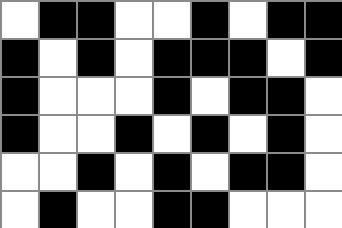[["white", "black", "black", "white", "white", "black", "white", "black", "black"], ["black", "white", "black", "white", "black", "black", "black", "white", "black"], ["black", "white", "white", "white", "black", "white", "black", "black", "white"], ["black", "white", "white", "black", "white", "black", "white", "black", "white"], ["white", "white", "black", "white", "black", "white", "black", "black", "white"], ["white", "black", "white", "white", "black", "black", "white", "white", "white"]]